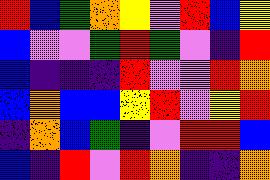[["red", "blue", "green", "orange", "yellow", "violet", "red", "blue", "yellow"], ["blue", "violet", "violet", "green", "red", "green", "violet", "indigo", "red"], ["blue", "indigo", "indigo", "indigo", "red", "violet", "violet", "red", "orange"], ["blue", "orange", "blue", "blue", "yellow", "red", "violet", "yellow", "red"], ["indigo", "orange", "blue", "green", "indigo", "violet", "red", "red", "blue"], ["blue", "indigo", "red", "violet", "red", "orange", "indigo", "indigo", "orange"]]